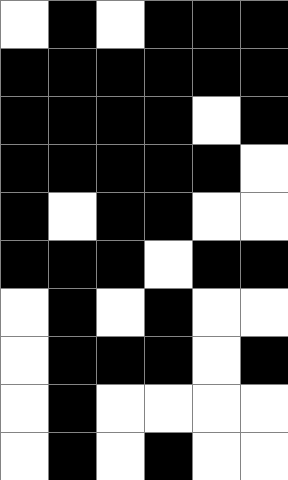[["white", "black", "white", "black", "black", "black"], ["black", "black", "black", "black", "black", "black"], ["black", "black", "black", "black", "white", "black"], ["black", "black", "black", "black", "black", "white"], ["black", "white", "black", "black", "white", "white"], ["black", "black", "black", "white", "black", "black"], ["white", "black", "white", "black", "white", "white"], ["white", "black", "black", "black", "white", "black"], ["white", "black", "white", "white", "white", "white"], ["white", "black", "white", "black", "white", "white"]]